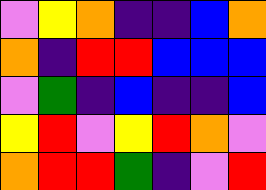[["violet", "yellow", "orange", "indigo", "indigo", "blue", "orange"], ["orange", "indigo", "red", "red", "blue", "blue", "blue"], ["violet", "green", "indigo", "blue", "indigo", "indigo", "blue"], ["yellow", "red", "violet", "yellow", "red", "orange", "violet"], ["orange", "red", "red", "green", "indigo", "violet", "red"]]